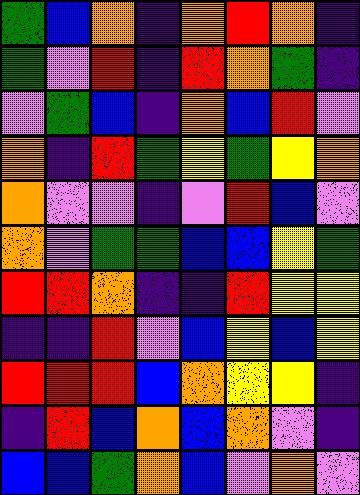[["green", "blue", "orange", "indigo", "orange", "red", "orange", "indigo"], ["green", "violet", "red", "indigo", "red", "orange", "green", "indigo"], ["violet", "green", "blue", "indigo", "orange", "blue", "red", "violet"], ["orange", "indigo", "red", "green", "yellow", "green", "yellow", "orange"], ["orange", "violet", "violet", "indigo", "violet", "red", "blue", "violet"], ["orange", "violet", "green", "green", "blue", "blue", "yellow", "green"], ["red", "red", "orange", "indigo", "indigo", "red", "yellow", "yellow"], ["indigo", "indigo", "red", "violet", "blue", "yellow", "blue", "yellow"], ["red", "red", "red", "blue", "orange", "yellow", "yellow", "indigo"], ["indigo", "red", "blue", "orange", "blue", "orange", "violet", "indigo"], ["blue", "blue", "green", "orange", "blue", "violet", "orange", "violet"]]